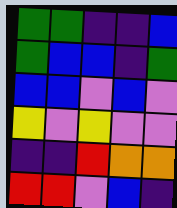[["green", "green", "indigo", "indigo", "blue"], ["green", "blue", "blue", "indigo", "green"], ["blue", "blue", "violet", "blue", "violet"], ["yellow", "violet", "yellow", "violet", "violet"], ["indigo", "indigo", "red", "orange", "orange"], ["red", "red", "violet", "blue", "indigo"]]